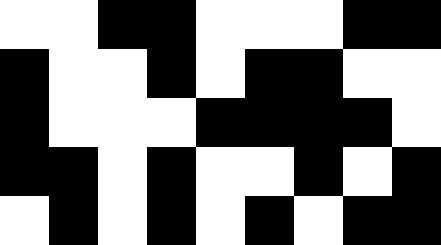[["white", "white", "black", "black", "white", "white", "white", "black", "black"], ["black", "white", "white", "black", "white", "black", "black", "white", "white"], ["black", "white", "white", "white", "black", "black", "black", "black", "white"], ["black", "black", "white", "black", "white", "white", "black", "white", "black"], ["white", "black", "white", "black", "white", "black", "white", "black", "black"]]